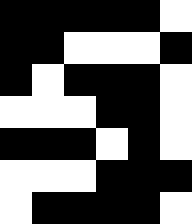[["black", "black", "black", "black", "black", "white"], ["black", "black", "white", "white", "white", "black"], ["black", "white", "black", "black", "black", "white"], ["white", "white", "white", "black", "black", "white"], ["black", "black", "black", "white", "black", "white"], ["white", "white", "white", "black", "black", "black"], ["white", "black", "black", "black", "black", "white"]]